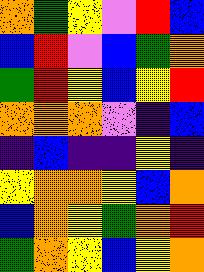[["orange", "green", "yellow", "violet", "red", "blue"], ["blue", "red", "violet", "blue", "green", "orange"], ["green", "red", "yellow", "blue", "yellow", "red"], ["orange", "orange", "orange", "violet", "indigo", "blue"], ["indigo", "blue", "indigo", "indigo", "yellow", "indigo"], ["yellow", "orange", "orange", "yellow", "blue", "orange"], ["blue", "orange", "yellow", "green", "orange", "red"], ["green", "orange", "yellow", "blue", "yellow", "orange"]]